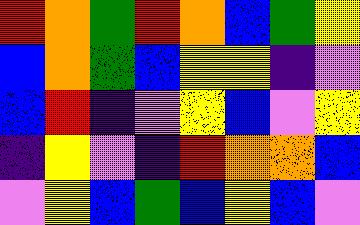[["red", "orange", "green", "red", "orange", "blue", "green", "yellow"], ["blue", "orange", "green", "blue", "yellow", "yellow", "indigo", "violet"], ["blue", "red", "indigo", "violet", "yellow", "blue", "violet", "yellow"], ["indigo", "yellow", "violet", "indigo", "red", "orange", "orange", "blue"], ["violet", "yellow", "blue", "green", "blue", "yellow", "blue", "violet"]]